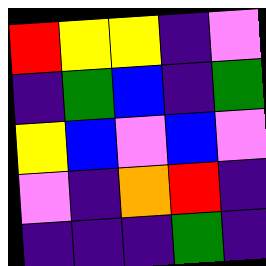[["red", "yellow", "yellow", "indigo", "violet"], ["indigo", "green", "blue", "indigo", "green"], ["yellow", "blue", "violet", "blue", "violet"], ["violet", "indigo", "orange", "red", "indigo"], ["indigo", "indigo", "indigo", "green", "indigo"]]